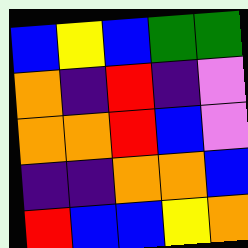[["blue", "yellow", "blue", "green", "green"], ["orange", "indigo", "red", "indigo", "violet"], ["orange", "orange", "red", "blue", "violet"], ["indigo", "indigo", "orange", "orange", "blue"], ["red", "blue", "blue", "yellow", "orange"]]